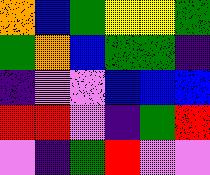[["orange", "blue", "green", "yellow", "yellow", "green"], ["green", "orange", "blue", "green", "green", "indigo"], ["indigo", "violet", "violet", "blue", "blue", "blue"], ["red", "red", "violet", "indigo", "green", "red"], ["violet", "indigo", "green", "red", "violet", "violet"]]